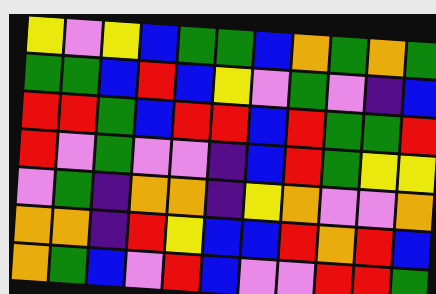[["yellow", "violet", "yellow", "blue", "green", "green", "blue", "orange", "green", "orange", "green"], ["green", "green", "blue", "red", "blue", "yellow", "violet", "green", "violet", "indigo", "blue"], ["red", "red", "green", "blue", "red", "red", "blue", "red", "green", "green", "red"], ["red", "violet", "green", "violet", "violet", "indigo", "blue", "red", "green", "yellow", "yellow"], ["violet", "green", "indigo", "orange", "orange", "indigo", "yellow", "orange", "violet", "violet", "orange"], ["orange", "orange", "indigo", "red", "yellow", "blue", "blue", "red", "orange", "red", "blue"], ["orange", "green", "blue", "violet", "red", "blue", "violet", "violet", "red", "red", "green"]]